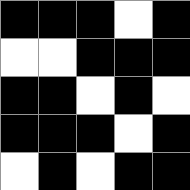[["black", "black", "black", "white", "black"], ["white", "white", "black", "black", "black"], ["black", "black", "white", "black", "white"], ["black", "black", "black", "white", "black"], ["white", "black", "white", "black", "black"]]